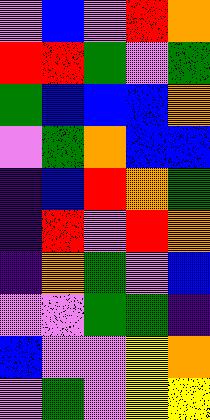[["violet", "blue", "violet", "red", "orange"], ["red", "red", "green", "violet", "green"], ["green", "blue", "blue", "blue", "orange"], ["violet", "green", "orange", "blue", "blue"], ["indigo", "blue", "red", "orange", "green"], ["indigo", "red", "violet", "red", "orange"], ["indigo", "orange", "green", "violet", "blue"], ["violet", "violet", "green", "green", "indigo"], ["blue", "violet", "violet", "yellow", "orange"], ["violet", "green", "violet", "yellow", "yellow"]]